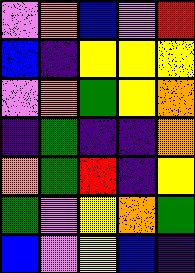[["violet", "orange", "blue", "violet", "red"], ["blue", "indigo", "yellow", "yellow", "yellow"], ["violet", "orange", "green", "yellow", "orange"], ["indigo", "green", "indigo", "indigo", "orange"], ["orange", "green", "red", "indigo", "yellow"], ["green", "violet", "yellow", "orange", "green"], ["blue", "violet", "yellow", "blue", "indigo"]]